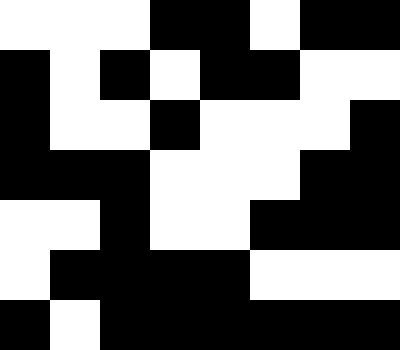[["white", "white", "white", "black", "black", "white", "black", "black"], ["black", "white", "black", "white", "black", "black", "white", "white"], ["black", "white", "white", "black", "white", "white", "white", "black"], ["black", "black", "black", "white", "white", "white", "black", "black"], ["white", "white", "black", "white", "white", "black", "black", "black"], ["white", "black", "black", "black", "black", "white", "white", "white"], ["black", "white", "black", "black", "black", "black", "black", "black"]]